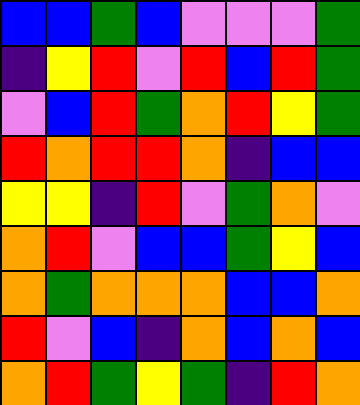[["blue", "blue", "green", "blue", "violet", "violet", "violet", "green"], ["indigo", "yellow", "red", "violet", "red", "blue", "red", "green"], ["violet", "blue", "red", "green", "orange", "red", "yellow", "green"], ["red", "orange", "red", "red", "orange", "indigo", "blue", "blue"], ["yellow", "yellow", "indigo", "red", "violet", "green", "orange", "violet"], ["orange", "red", "violet", "blue", "blue", "green", "yellow", "blue"], ["orange", "green", "orange", "orange", "orange", "blue", "blue", "orange"], ["red", "violet", "blue", "indigo", "orange", "blue", "orange", "blue"], ["orange", "red", "green", "yellow", "green", "indigo", "red", "orange"]]